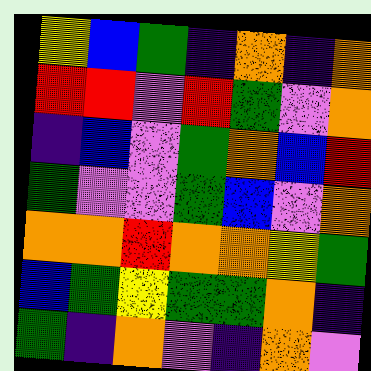[["yellow", "blue", "green", "indigo", "orange", "indigo", "orange"], ["red", "red", "violet", "red", "green", "violet", "orange"], ["indigo", "blue", "violet", "green", "orange", "blue", "red"], ["green", "violet", "violet", "green", "blue", "violet", "orange"], ["orange", "orange", "red", "orange", "orange", "yellow", "green"], ["blue", "green", "yellow", "green", "green", "orange", "indigo"], ["green", "indigo", "orange", "violet", "indigo", "orange", "violet"]]